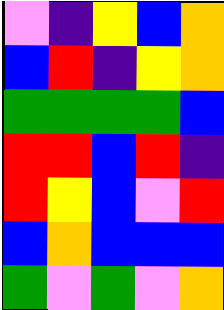[["violet", "indigo", "yellow", "blue", "orange"], ["blue", "red", "indigo", "yellow", "orange"], ["green", "green", "green", "green", "blue"], ["red", "red", "blue", "red", "indigo"], ["red", "yellow", "blue", "violet", "red"], ["blue", "orange", "blue", "blue", "blue"], ["green", "violet", "green", "violet", "orange"]]